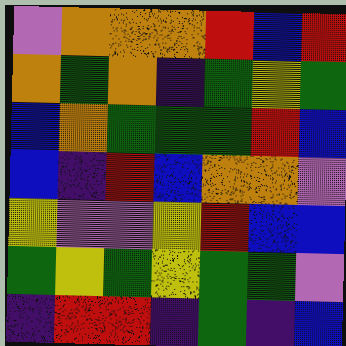[["violet", "orange", "orange", "orange", "red", "blue", "red"], ["orange", "green", "orange", "indigo", "green", "yellow", "green"], ["blue", "orange", "green", "green", "green", "red", "blue"], ["blue", "indigo", "red", "blue", "orange", "orange", "violet"], ["yellow", "violet", "violet", "yellow", "red", "blue", "blue"], ["green", "yellow", "green", "yellow", "green", "green", "violet"], ["indigo", "red", "red", "indigo", "green", "indigo", "blue"]]